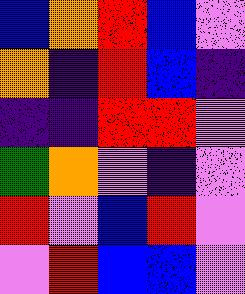[["blue", "orange", "red", "blue", "violet"], ["orange", "indigo", "red", "blue", "indigo"], ["indigo", "indigo", "red", "red", "violet"], ["green", "orange", "violet", "indigo", "violet"], ["red", "violet", "blue", "red", "violet"], ["violet", "red", "blue", "blue", "violet"]]